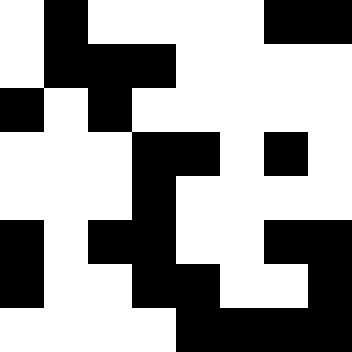[["white", "black", "white", "white", "white", "white", "black", "black"], ["white", "black", "black", "black", "white", "white", "white", "white"], ["black", "white", "black", "white", "white", "white", "white", "white"], ["white", "white", "white", "black", "black", "white", "black", "white"], ["white", "white", "white", "black", "white", "white", "white", "white"], ["black", "white", "black", "black", "white", "white", "black", "black"], ["black", "white", "white", "black", "black", "white", "white", "black"], ["white", "white", "white", "white", "black", "black", "black", "black"]]